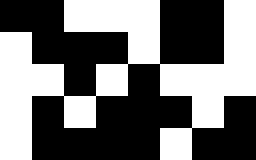[["black", "black", "white", "white", "white", "black", "black", "white"], ["white", "black", "black", "black", "white", "black", "black", "white"], ["white", "white", "black", "white", "black", "white", "white", "white"], ["white", "black", "white", "black", "black", "black", "white", "black"], ["white", "black", "black", "black", "black", "white", "black", "black"]]